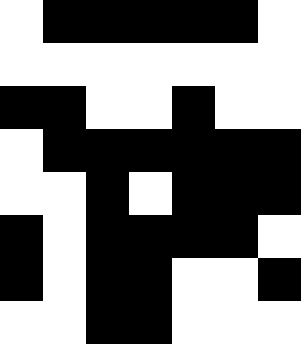[["white", "black", "black", "black", "black", "black", "white"], ["white", "white", "white", "white", "white", "white", "white"], ["black", "black", "white", "white", "black", "white", "white"], ["white", "black", "black", "black", "black", "black", "black"], ["white", "white", "black", "white", "black", "black", "black"], ["black", "white", "black", "black", "black", "black", "white"], ["black", "white", "black", "black", "white", "white", "black"], ["white", "white", "black", "black", "white", "white", "white"]]